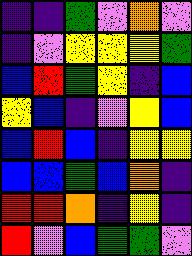[["indigo", "indigo", "green", "violet", "orange", "violet"], ["indigo", "violet", "yellow", "yellow", "yellow", "green"], ["blue", "red", "green", "yellow", "indigo", "blue"], ["yellow", "blue", "indigo", "violet", "yellow", "blue"], ["blue", "red", "blue", "indigo", "yellow", "yellow"], ["blue", "blue", "green", "blue", "orange", "indigo"], ["red", "red", "orange", "indigo", "yellow", "indigo"], ["red", "violet", "blue", "green", "green", "violet"]]